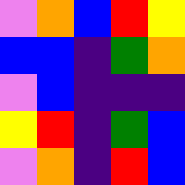[["violet", "orange", "blue", "red", "yellow"], ["blue", "blue", "indigo", "green", "orange"], ["violet", "blue", "indigo", "indigo", "indigo"], ["yellow", "red", "indigo", "green", "blue"], ["violet", "orange", "indigo", "red", "blue"]]